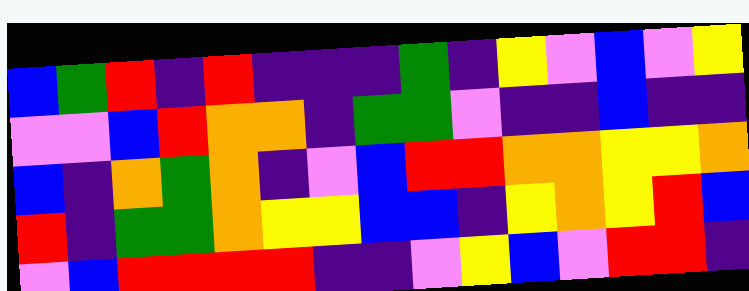[["blue", "green", "red", "indigo", "red", "indigo", "indigo", "indigo", "green", "indigo", "yellow", "violet", "blue", "violet", "yellow"], ["violet", "violet", "blue", "red", "orange", "orange", "indigo", "green", "green", "violet", "indigo", "indigo", "blue", "indigo", "indigo"], ["blue", "indigo", "orange", "green", "orange", "indigo", "violet", "blue", "red", "red", "orange", "orange", "yellow", "yellow", "orange"], ["red", "indigo", "green", "green", "orange", "yellow", "yellow", "blue", "blue", "indigo", "yellow", "orange", "yellow", "red", "blue"], ["violet", "blue", "red", "red", "red", "red", "indigo", "indigo", "violet", "yellow", "blue", "violet", "red", "red", "indigo"]]